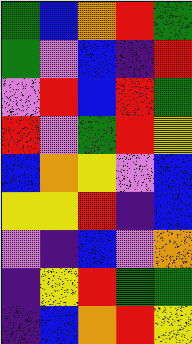[["green", "blue", "orange", "red", "green"], ["green", "violet", "blue", "indigo", "red"], ["violet", "red", "blue", "red", "green"], ["red", "violet", "green", "red", "yellow"], ["blue", "orange", "yellow", "violet", "blue"], ["yellow", "yellow", "red", "indigo", "blue"], ["violet", "indigo", "blue", "violet", "orange"], ["indigo", "yellow", "red", "green", "green"], ["indigo", "blue", "orange", "red", "yellow"]]